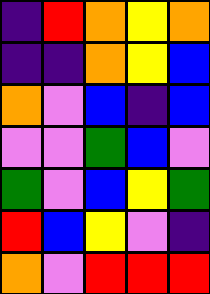[["indigo", "red", "orange", "yellow", "orange"], ["indigo", "indigo", "orange", "yellow", "blue"], ["orange", "violet", "blue", "indigo", "blue"], ["violet", "violet", "green", "blue", "violet"], ["green", "violet", "blue", "yellow", "green"], ["red", "blue", "yellow", "violet", "indigo"], ["orange", "violet", "red", "red", "red"]]